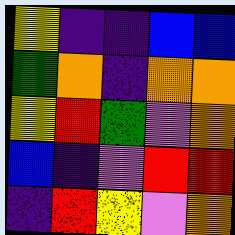[["yellow", "indigo", "indigo", "blue", "blue"], ["green", "orange", "indigo", "orange", "orange"], ["yellow", "red", "green", "violet", "orange"], ["blue", "indigo", "violet", "red", "red"], ["indigo", "red", "yellow", "violet", "orange"]]